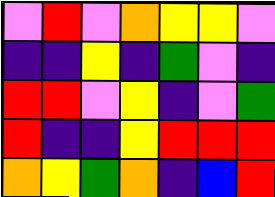[["violet", "red", "violet", "orange", "yellow", "yellow", "violet"], ["indigo", "indigo", "yellow", "indigo", "green", "violet", "indigo"], ["red", "red", "violet", "yellow", "indigo", "violet", "green"], ["red", "indigo", "indigo", "yellow", "red", "red", "red"], ["orange", "yellow", "green", "orange", "indigo", "blue", "red"]]